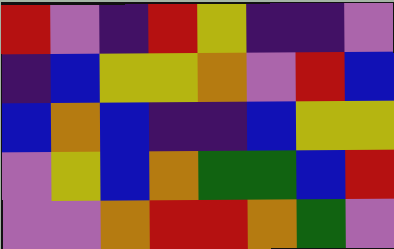[["red", "violet", "indigo", "red", "yellow", "indigo", "indigo", "violet"], ["indigo", "blue", "yellow", "yellow", "orange", "violet", "red", "blue"], ["blue", "orange", "blue", "indigo", "indigo", "blue", "yellow", "yellow"], ["violet", "yellow", "blue", "orange", "green", "green", "blue", "red"], ["violet", "violet", "orange", "red", "red", "orange", "green", "violet"]]